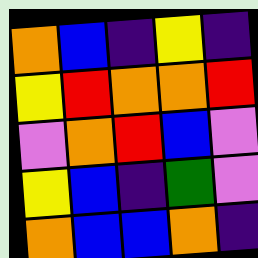[["orange", "blue", "indigo", "yellow", "indigo"], ["yellow", "red", "orange", "orange", "red"], ["violet", "orange", "red", "blue", "violet"], ["yellow", "blue", "indigo", "green", "violet"], ["orange", "blue", "blue", "orange", "indigo"]]